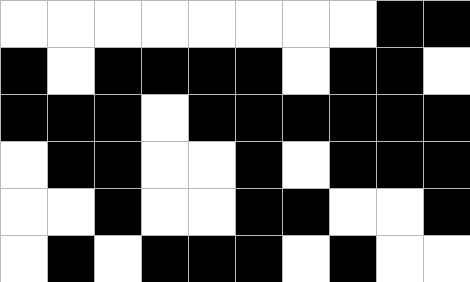[["white", "white", "white", "white", "white", "white", "white", "white", "black", "black"], ["black", "white", "black", "black", "black", "black", "white", "black", "black", "white"], ["black", "black", "black", "white", "black", "black", "black", "black", "black", "black"], ["white", "black", "black", "white", "white", "black", "white", "black", "black", "black"], ["white", "white", "black", "white", "white", "black", "black", "white", "white", "black"], ["white", "black", "white", "black", "black", "black", "white", "black", "white", "white"]]